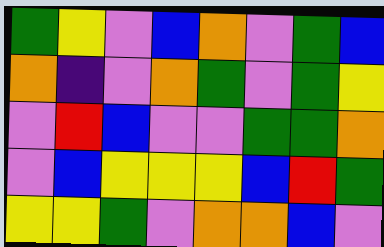[["green", "yellow", "violet", "blue", "orange", "violet", "green", "blue"], ["orange", "indigo", "violet", "orange", "green", "violet", "green", "yellow"], ["violet", "red", "blue", "violet", "violet", "green", "green", "orange"], ["violet", "blue", "yellow", "yellow", "yellow", "blue", "red", "green"], ["yellow", "yellow", "green", "violet", "orange", "orange", "blue", "violet"]]